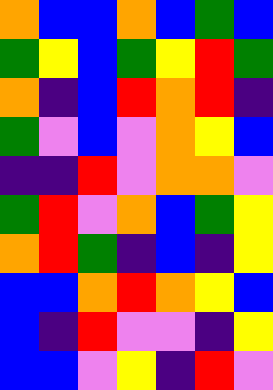[["orange", "blue", "blue", "orange", "blue", "green", "blue"], ["green", "yellow", "blue", "green", "yellow", "red", "green"], ["orange", "indigo", "blue", "red", "orange", "red", "indigo"], ["green", "violet", "blue", "violet", "orange", "yellow", "blue"], ["indigo", "indigo", "red", "violet", "orange", "orange", "violet"], ["green", "red", "violet", "orange", "blue", "green", "yellow"], ["orange", "red", "green", "indigo", "blue", "indigo", "yellow"], ["blue", "blue", "orange", "red", "orange", "yellow", "blue"], ["blue", "indigo", "red", "violet", "violet", "indigo", "yellow"], ["blue", "blue", "violet", "yellow", "indigo", "red", "violet"]]